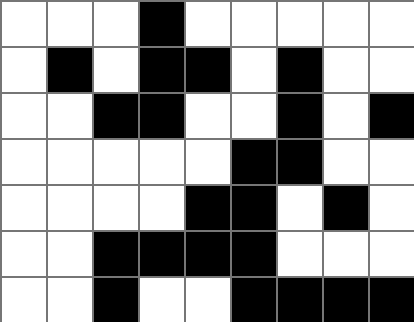[["white", "white", "white", "black", "white", "white", "white", "white", "white"], ["white", "black", "white", "black", "black", "white", "black", "white", "white"], ["white", "white", "black", "black", "white", "white", "black", "white", "black"], ["white", "white", "white", "white", "white", "black", "black", "white", "white"], ["white", "white", "white", "white", "black", "black", "white", "black", "white"], ["white", "white", "black", "black", "black", "black", "white", "white", "white"], ["white", "white", "black", "white", "white", "black", "black", "black", "black"]]